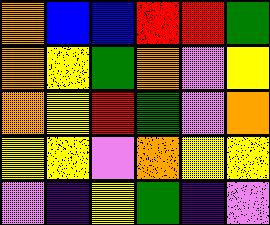[["orange", "blue", "blue", "red", "red", "green"], ["orange", "yellow", "green", "orange", "violet", "yellow"], ["orange", "yellow", "red", "green", "violet", "orange"], ["yellow", "yellow", "violet", "orange", "yellow", "yellow"], ["violet", "indigo", "yellow", "green", "indigo", "violet"]]